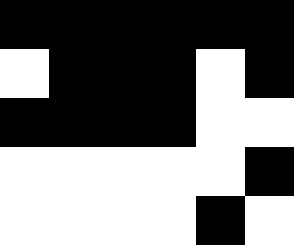[["black", "black", "black", "black", "black", "black"], ["white", "black", "black", "black", "white", "black"], ["black", "black", "black", "black", "white", "white"], ["white", "white", "white", "white", "white", "black"], ["white", "white", "white", "white", "black", "white"]]